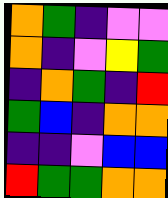[["orange", "green", "indigo", "violet", "violet"], ["orange", "indigo", "violet", "yellow", "green"], ["indigo", "orange", "green", "indigo", "red"], ["green", "blue", "indigo", "orange", "orange"], ["indigo", "indigo", "violet", "blue", "blue"], ["red", "green", "green", "orange", "orange"]]